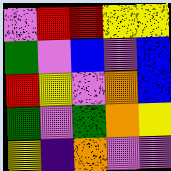[["violet", "red", "red", "yellow", "yellow"], ["green", "violet", "blue", "violet", "blue"], ["red", "yellow", "violet", "orange", "blue"], ["green", "violet", "green", "orange", "yellow"], ["yellow", "indigo", "orange", "violet", "violet"]]